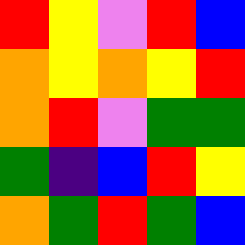[["red", "yellow", "violet", "red", "blue"], ["orange", "yellow", "orange", "yellow", "red"], ["orange", "red", "violet", "green", "green"], ["green", "indigo", "blue", "red", "yellow"], ["orange", "green", "red", "green", "blue"]]